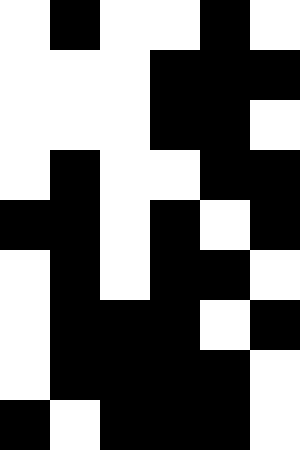[["white", "black", "white", "white", "black", "white"], ["white", "white", "white", "black", "black", "black"], ["white", "white", "white", "black", "black", "white"], ["white", "black", "white", "white", "black", "black"], ["black", "black", "white", "black", "white", "black"], ["white", "black", "white", "black", "black", "white"], ["white", "black", "black", "black", "white", "black"], ["white", "black", "black", "black", "black", "white"], ["black", "white", "black", "black", "black", "white"]]